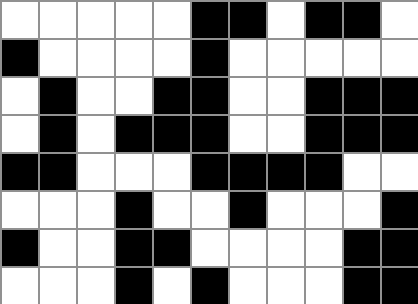[["white", "white", "white", "white", "white", "black", "black", "white", "black", "black", "white"], ["black", "white", "white", "white", "white", "black", "white", "white", "white", "white", "white"], ["white", "black", "white", "white", "black", "black", "white", "white", "black", "black", "black"], ["white", "black", "white", "black", "black", "black", "white", "white", "black", "black", "black"], ["black", "black", "white", "white", "white", "black", "black", "black", "black", "white", "white"], ["white", "white", "white", "black", "white", "white", "black", "white", "white", "white", "black"], ["black", "white", "white", "black", "black", "white", "white", "white", "white", "black", "black"], ["white", "white", "white", "black", "white", "black", "white", "white", "white", "black", "black"]]